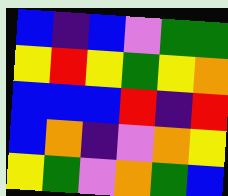[["blue", "indigo", "blue", "violet", "green", "green"], ["yellow", "red", "yellow", "green", "yellow", "orange"], ["blue", "blue", "blue", "red", "indigo", "red"], ["blue", "orange", "indigo", "violet", "orange", "yellow"], ["yellow", "green", "violet", "orange", "green", "blue"]]